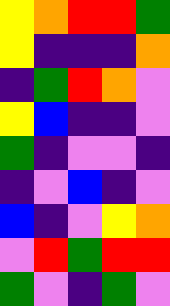[["yellow", "orange", "red", "red", "green"], ["yellow", "indigo", "indigo", "indigo", "orange"], ["indigo", "green", "red", "orange", "violet"], ["yellow", "blue", "indigo", "indigo", "violet"], ["green", "indigo", "violet", "violet", "indigo"], ["indigo", "violet", "blue", "indigo", "violet"], ["blue", "indigo", "violet", "yellow", "orange"], ["violet", "red", "green", "red", "red"], ["green", "violet", "indigo", "green", "violet"]]